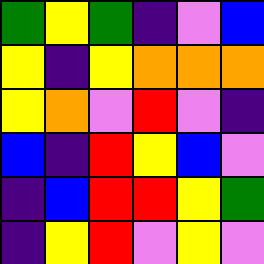[["green", "yellow", "green", "indigo", "violet", "blue"], ["yellow", "indigo", "yellow", "orange", "orange", "orange"], ["yellow", "orange", "violet", "red", "violet", "indigo"], ["blue", "indigo", "red", "yellow", "blue", "violet"], ["indigo", "blue", "red", "red", "yellow", "green"], ["indigo", "yellow", "red", "violet", "yellow", "violet"]]